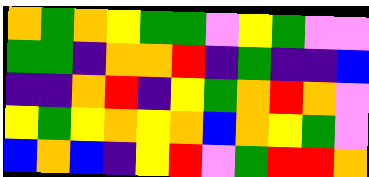[["orange", "green", "orange", "yellow", "green", "green", "violet", "yellow", "green", "violet", "violet"], ["green", "green", "indigo", "orange", "orange", "red", "indigo", "green", "indigo", "indigo", "blue"], ["indigo", "indigo", "orange", "red", "indigo", "yellow", "green", "orange", "red", "orange", "violet"], ["yellow", "green", "yellow", "orange", "yellow", "orange", "blue", "orange", "yellow", "green", "violet"], ["blue", "orange", "blue", "indigo", "yellow", "red", "violet", "green", "red", "red", "orange"]]